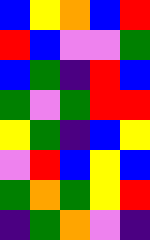[["blue", "yellow", "orange", "blue", "red"], ["red", "blue", "violet", "violet", "green"], ["blue", "green", "indigo", "red", "blue"], ["green", "violet", "green", "red", "red"], ["yellow", "green", "indigo", "blue", "yellow"], ["violet", "red", "blue", "yellow", "blue"], ["green", "orange", "green", "yellow", "red"], ["indigo", "green", "orange", "violet", "indigo"]]